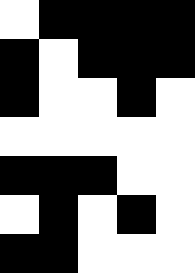[["white", "black", "black", "black", "black"], ["black", "white", "black", "black", "black"], ["black", "white", "white", "black", "white"], ["white", "white", "white", "white", "white"], ["black", "black", "black", "white", "white"], ["white", "black", "white", "black", "white"], ["black", "black", "white", "white", "white"]]